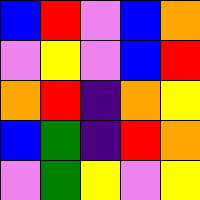[["blue", "red", "violet", "blue", "orange"], ["violet", "yellow", "violet", "blue", "red"], ["orange", "red", "indigo", "orange", "yellow"], ["blue", "green", "indigo", "red", "orange"], ["violet", "green", "yellow", "violet", "yellow"]]